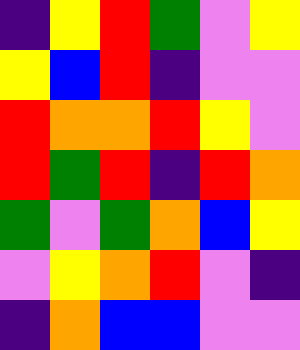[["indigo", "yellow", "red", "green", "violet", "yellow"], ["yellow", "blue", "red", "indigo", "violet", "violet"], ["red", "orange", "orange", "red", "yellow", "violet"], ["red", "green", "red", "indigo", "red", "orange"], ["green", "violet", "green", "orange", "blue", "yellow"], ["violet", "yellow", "orange", "red", "violet", "indigo"], ["indigo", "orange", "blue", "blue", "violet", "violet"]]